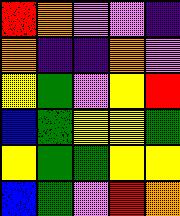[["red", "orange", "violet", "violet", "indigo"], ["orange", "indigo", "indigo", "orange", "violet"], ["yellow", "green", "violet", "yellow", "red"], ["blue", "green", "yellow", "yellow", "green"], ["yellow", "green", "green", "yellow", "yellow"], ["blue", "green", "violet", "red", "orange"]]